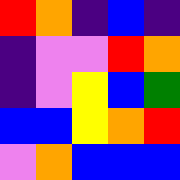[["red", "orange", "indigo", "blue", "indigo"], ["indigo", "violet", "violet", "red", "orange"], ["indigo", "violet", "yellow", "blue", "green"], ["blue", "blue", "yellow", "orange", "red"], ["violet", "orange", "blue", "blue", "blue"]]